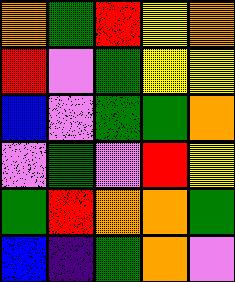[["orange", "green", "red", "yellow", "orange"], ["red", "violet", "green", "yellow", "yellow"], ["blue", "violet", "green", "green", "orange"], ["violet", "green", "violet", "red", "yellow"], ["green", "red", "orange", "orange", "green"], ["blue", "indigo", "green", "orange", "violet"]]